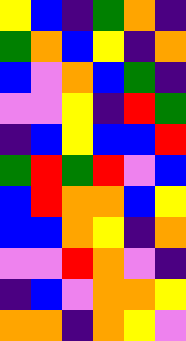[["yellow", "blue", "indigo", "green", "orange", "indigo"], ["green", "orange", "blue", "yellow", "indigo", "orange"], ["blue", "violet", "orange", "blue", "green", "indigo"], ["violet", "violet", "yellow", "indigo", "red", "green"], ["indigo", "blue", "yellow", "blue", "blue", "red"], ["green", "red", "green", "red", "violet", "blue"], ["blue", "red", "orange", "orange", "blue", "yellow"], ["blue", "blue", "orange", "yellow", "indigo", "orange"], ["violet", "violet", "red", "orange", "violet", "indigo"], ["indigo", "blue", "violet", "orange", "orange", "yellow"], ["orange", "orange", "indigo", "orange", "yellow", "violet"]]